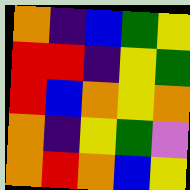[["orange", "indigo", "blue", "green", "yellow"], ["red", "red", "indigo", "yellow", "green"], ["red", "blue", "orange", "yellow", "orange"], ["orange", "indigo", "yellow", "green", "violet"], ["orange", "red", "orange", "blue", "yellow"]]